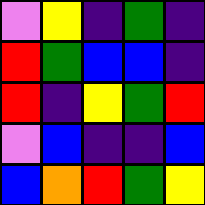[["violet", "yellow", "indigo", "green", "indigo"], ["red", "green", "blue", "blue", "indigo"], ["red", "indigo", "yellow", "green", "red"], ["violet", "blue", "indigo", "indigo", "blue"], ["blue", "orange", "red", "green", "yellow"]]